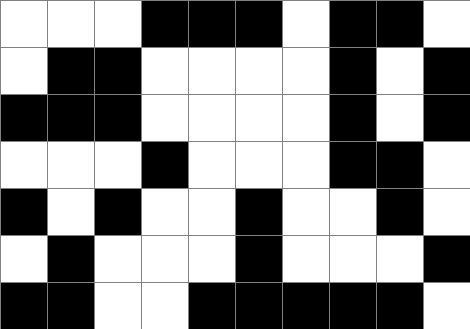[["white", "white", "white", "black", "black", "black", "white", "black", "black", "white"], ["white", "black", "black", "white", "white", "white", "white", "black", "white", "black"], ["black", "black", "black", "white", "white", "white", "white", "black", "white", "black"], ["white", "white", "white", "black", "white", "white", "white", "black", "black", "white"], ["black", "white", "black", "white", "white", "black", "white", "white", "black", "white"], ["white", "black", "white", "white", "white", "black", "white", "white", "white", "black"], ["black", "black", "white", "white", "black", "black", "black", "black", "black", "white"]]